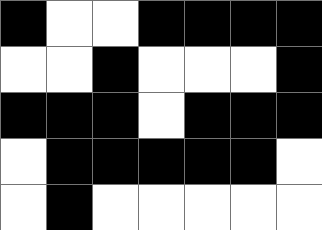[["black", "white", "white", "black", "black", "black", "black"], ["white", "white", "black", "white", "white", "white", "black"], ["black", "black", "black", "white", "black", "black", "black"], ["white", "black", "black", "black", "black", "black", "white"], ["white", "black", "white", "white", "white", "white", "white"]]